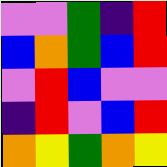[["violet", "violet", "green", "indigo", "red"], ["blue", "orange", "green", "blue", "red"], ["violet", "red", "blue", "violet", "violet"], ["indigo", "red", "violet", "blue", "red"], ["orange", "yellow", "green", "orange", "yellow"]]